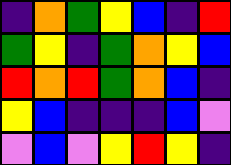[["indigo", "orange", "green", "yellow", "blue", "indigo", "red"], ["green", "yellow", "indigo", "green", "orange", "yellow", "blue"], ["red", "orange", "red", "green", "orange", "blue", "indigo"], ["yellow", "blue", "indigo", "indigo", "indigo", "blue", "violet"], ["violet", "blue", "violet", "yellow", "red", "yellow", "indigo"]]